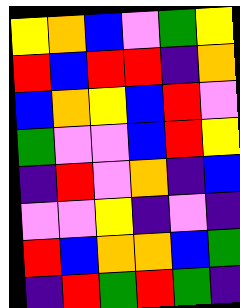[["yellow", "orange", "blue", "violet", "green", "yellow"], ["red", "blue", "red", "red", "indigo", "orange"], ["blue", "orange", "yellow", "blue", "red", "violet"], ["green", "violet", "violet", "blue", "red", "yellow"], ["indigo", "red", "violet", "orange", "indigo", "blue"], ["violet", "violet", "yellow", "indigo", "violet", "indigo"], ["red", "blue", "orange", "orange", "blue", "green"], ["indigo", "red", "green", "red", "green", "indigo"]]